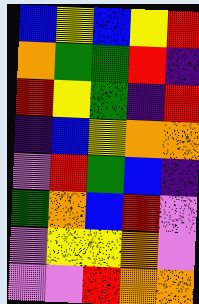[["blue", "yellow", "blue", "yellow", "red"], ["orange", "green", "green", "red", "indigo"], ["red", "yellow", "green", "indigo", "red"], ["indigo", "blue", "yellow", "orange", "orange"], ["violet", "red", "green", "blue", "indigo"], ["green", "orange", "blue", "red", "violet"], ["violet", "yellow", "yellow", "orange", "violet"], ["violet", "violet", "red", "orange", "orange"]]